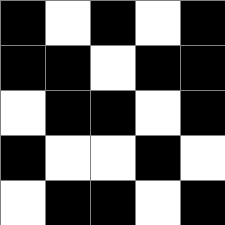[["black", "white", "black", "white", "black"], ["black", "black", "white", "black", "black"], ["white", "black", "black", "white", "black"], ["black", "white", "white", "black", "white"], ["white", "black", "black", "white", "black"]]